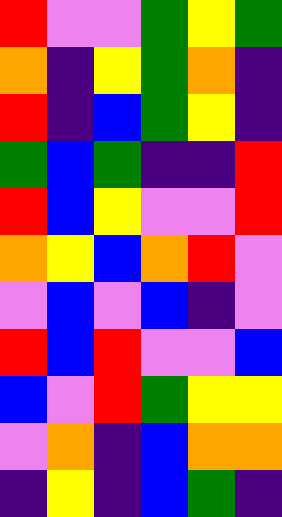[["red", "violet", "violet", "green", "yellow", "green"], ["orange", "indigo", "yellow", "green", "orange", "indigo"], ["red", "indigo", "blue", "green", "yellow", "indigo"], ["green", "blue", "green", "indigo", "indigo", "red"], ["red", "blue", "yellow", "violet", "violet", "red"], ["orange", "yellow", "blue", "orange", "red", "violet"], ["violet", "blue", "violet", "blue", "indigo", "violet"], ["red", "blue", "red", "violet", "violet", "blue"], ["blue", "violet", "red", "green", "yellow", "yellow"], ["violet", "orange", "indigo", "blue", "orange", "orange"], ["indigo", "yellow", "indigo", "blue", "green", "indigo"]]